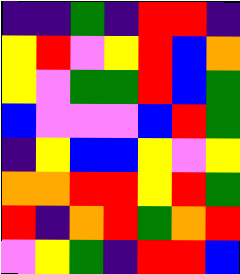[["indigo", "indigo", "green", "indigo", "red", "red", "indigo"], ["yellow", "red", "violet", "yellow", "red", "blue", "orange"], ["yellow", "violet", "green", "green", "red", "blue", "green"], ["blue", "violet", "violet", "violet", "blue", "red", "green"], ["indigo", "yellow", "blue", "blue", "yellow", "violet", "yellow"], ["orange", "orange", "red", "red", "yellow", "red", "green"], ["red", "indigo", "orange", "red", "green", "orange", "red"], ["violet", "yellow", "green", "indigo", "red", "red", "blue"]]